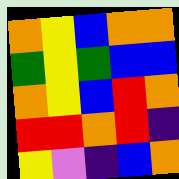[["orange", "yellow", "blue", "orange", "orange"], ["green", "yellow", "green", "blue", "blue"], ["orange", "yellow", "blue", "red", "orange"], ["red", "red", "orange", "red", "indigo"], ["yellow", "violet", "indigo", "blue", "orange"]]